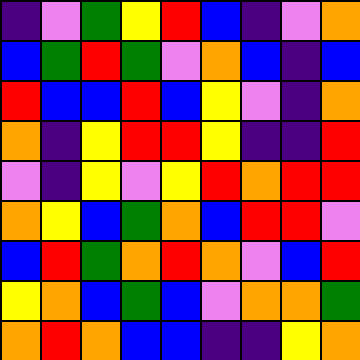[["indigo", "violet", "green", "yellow", "red", "blue", "indigo", "violet", "orange"], ["blue", "green", "red", "green", "violet", "orange", "blue", "indigo", "blue"], ["red", "blue", "blue", "red", "blue", "yellow", "violet", "indigo", "orange"], ["orange", "indigo", "yellow", "red", "red", "yellow", "indigo", "indigo", "red"], ["violet", "indigo", "yellow", "violet", "yellow", "red", "orange", "red", "red"], ["orange", "yellow", "blue", "green", "orange", "blue", "red", "red", "violet"], ["blue", "red", "green", "orange", "red", "orange", "violet", "blue", "red"], ["yellow", "orange", "blue", "green", "blue", "violet", "orange", "orange", "green"], ["orange", "red", "orange", "blue", "blue", "indigo", "indigo", "yellow", "orange"]]